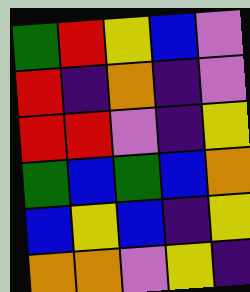[["green", "red", "yellow", "blue", "violet"], ["red", "indigo", "orange", "indigo", "violet"], ["red", "red", "violet", "indigo", "yellow"], ["green", "blue", "green", "blue", "orange"], ["blue", "yellow", "blue", "indigo", "yellow"], ["orange", "orange", "violet", "yellow", "indigo"]]